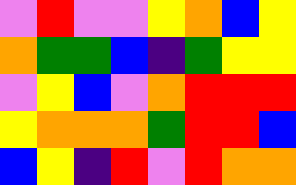[["violet", "red", "violet", "violet", "yellow", "orange", "blue", "yellow"], ["orange", "green", "green", "blue", "indigo", "green", "yellow", "yellow"], ["violet", "yellow", "blue", "violet", "orange", "red", "red", "red"], ["yellow", "orange", "orange", "orange", "green", "red", "red", "blue"], ["blue", "yellow", "indigo", "red", "violet", "red", "orange", "orange"]]